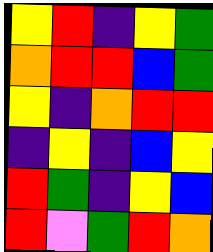[["yellow", "red", "indigo", "yellow", "green"], ["orange", "red", "red", "blue", "green"], ["yellow", "indigo", "orange", "red", "red"], ["indigo", "yellow", "indigo", "blue", "yellow"], ["red", "green", "indigo", "yellow", "blue"], ["red", "violet", "green", "red", "orange"]]